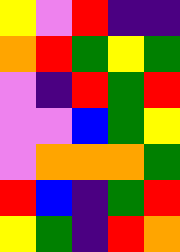[["yellow", "violet", "red", "indigo", "indigo"], ["orange", "red", "green", "yellow", "green"], ["violet", "indigo", "red", "green", "red"], ["violet", "violet", "blue", "green", "yellow"], ["violet", "orange", "orange", "orange", "green"], ["red", "blue", "indigo", "green", "red"], ["yellow", "green", "indigo", "red", "orange"]]